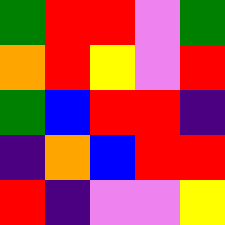[["green", "red", "red", "violet", "green"], ["orange", "red", "yellow", "violet", "red"], ["green", "blue", "red", "red", "indigo"], ["indigo", "orange", "blue", "red", "red"], ["red", "indigo", "violet", "violet", "yellow"]]